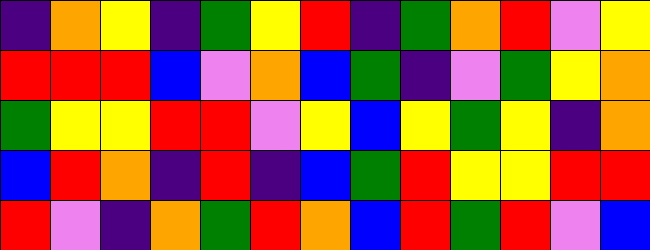[["indigo", "orange", "yellow", "indigo", "green", "yellow", "red", "indigo", "green", "orange", "red", "violet", "yellow"], ["red", "red", "red", "blue", "violet", "orange", "blue", "green", "indigo", "violet", "green", "yellow", "orange"], ["green", "yellow", "yellow", "red", "red", "violet", "yellow", "blue", "yellow", "green", "yellow", "indigo", "orange"], ["blue", "red", "orange", "indigo", "red", "indigo", "blue", "green", "red", "yellow", "yellow", "red", "red"], ["red", "violet", "indigo", "orange", "green", "red", "orange", "blue", "red", "green", "red", "violet", "blue"]]